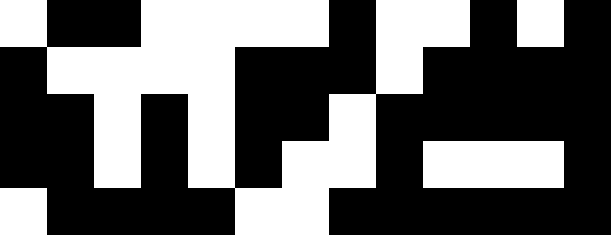[["white", "black", "black", "white", "white", "white", "white", "black", "white", "white", "black", "white", "black"], ["black", "white", "white", "white", "white", "black", "black", "black", "white", "black", "black", "black", "black"], ["black", "black", "white", "black", "white", "black", "black", "white", "black", "black", "black", "black", "black"], ["black", "black", "white", "black", "white", "black", "white", "white", "black", "white", "white", "white", "black"], ["white", "black", "black", "black", "black", "white", "white", "black", "black", "black", "black", "black", "black"]]